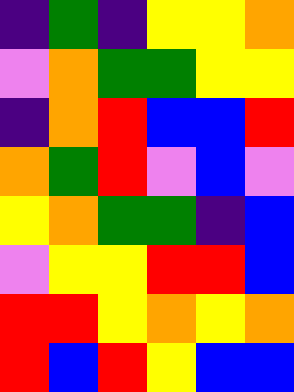[["indigo", "green", "indigo", "yellow", "yellow", "orange"], ["violet", "orange", "green", "green", "yellow", "yellow"], ["indigo", "orange", "red", "blue", "blue", "red"], ["orange", "green", "red", "violet", "blue", "violet"], ["yellow", "orange", "green", "green", "indigo", "blue"], ["violet", "yellow", "yellow", "red", "red", "blue"], ["red", "red", "yellow", "orange", "yellow", "orange"], ["red", "blue", "red", "yellow", "blue", "blue"]]